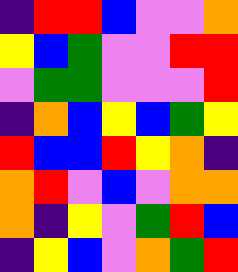[["indigo", "red", "red", "blue", "violet", "violet", "orange"], ["yellow", "blue", "green", "violet", "violet", "red", "red"], ["violet", "green", "green", "violet", "violet", "violet", "red"], ["indigo", "orange", "blue", "yellow", "blue", "green", "yellow"], ["red", "blue", "blue", "red", "yellow", "orange", "indigo"], ["orange", "red", "violet", "blue", "violet", "orange", "orange"], ["orange", "indigo", "yellow", "violet", "green", "red", "blue"], ["indigo", "yellow", "blue", "violet", "orange", "green", "red"]]